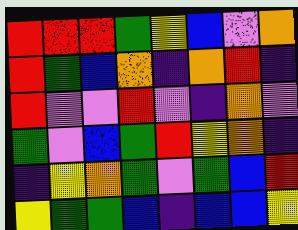[["red", "red", "red", "green", "yellow", "blue", "violet", "orange"], ["red", "green", "blue", "orange", "indigo", "orange", "red", "indigo"], ["red", "violet", "violet", "red", "violet", "indigo", "orange", "violet"], ["green", "violet", "blue", "green", "red", "yellow", "orange", "indigo"], ["indigo", "yellow", "orange", "green", "violet", "green", "blue", "red"], ["yellow", "green", "green", "blue", "indigo", "blue", "blue", "yellow"]]